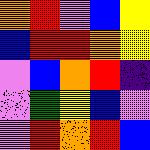[["orange", "red", "violet", "blue", "yellow"], ["blue", "red", "red", "orange", "yellow"], ["violet", "blue", "orange", "red", "indigo"], ["violet", "green", "yellow", "blue", "violet"], ["violet", "red", "orange", "red", "blue"]]